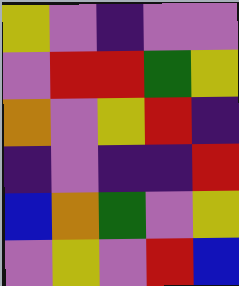[["yellow", "violet", "indigo", "violet", "violet"], ["violet", "red", "red", "green", "yellow"], ["orange", "violet", "yellow", "red", "indigo"], ["indigo", "violet", "indigo", "indigo", "red"], ["blue", "orange", "green", "violet", "yellow"], ["violet", "yellow", "violet", "red", "blue"]]